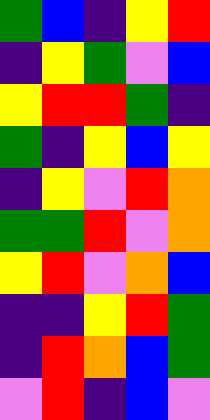[["green", "blue", "indigo", "yellow", "red"], ["indigo", "yellow", "green", "violet", "blue"], ["yellow", "red", "red", "green", "indigo"], ["green", "indigo", "yellow", "blue", "yellow"], ["indigo", "yellow", "violet", "red", "orange"], ["green", "green", "red", "violet", "orange"], ["yellow", "red", "violet", "orange", "blue"], ["indigo", "indigo", "yellow", "red", "green"], ["indigo", "red", "orange", "blue", "green"], ["violet", "red", "indigo", "blue", "violet"]]